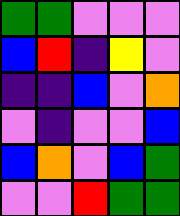[["green", "green", "violet", "violet", "violet"], ["blue", "red", "indigo", "yellow", "violet"], ["indigo", "indigo", "blue", "violet", "orange"], ["violet", "indigo", "violet", "violet", "blue"], ["blue", "orange", "violet", "blue", "green"], ["violet", "violet", "red", "green", "green"]]